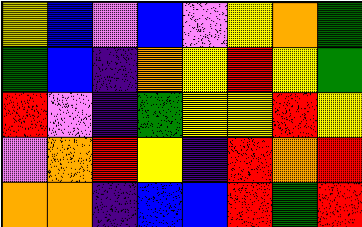[["yellow", "blue", "violet", "blue", "violet", "yellow", "orange", "green"], ["green", "blue", "indigo", "orange", "yellow", "red", "yellow", "green"], ["red", "violet", "indigo", "green", "yellow", "yellow", "red", "yellow"], ["violet", "orange", "red", "yellow", "indigo", "red", "orange", "red"], ["orange", "orange", "indigo", "blue", "blue", "red", "green", "red"]]